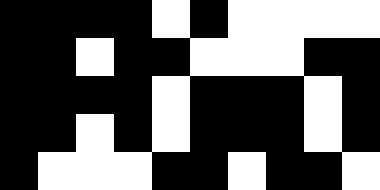[["black", "black", "black", "black", "white", "black", "white", "white", "white", "white"], ["black", "black", "white", "black", "black", "white", "white", "white", "black", "black"], ["black", "black", "black", "black", "white", "black", "black", "black", "white", "black"], ["black", "black", "white", "black", "white", "black", "black", "black", "white", "black"], ["black", "white", "white", "white", "black", "black", "white", "black", "black", "white"]]